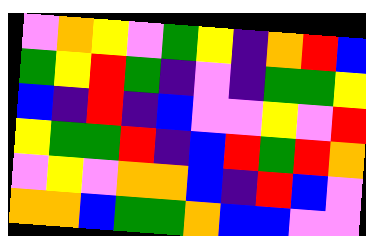[["violet", "orange", "yellow", "violet", "green", "yellow", "indigo", "orange", "red", "blue"], ["green", "yellow", "red", "green", "indigo", "violet", "indigo", "green", "green", "yellow"], ["blue", "indigo", "red", "indigo", "blue", "violet", "violet", "yellow", "violet", "red"], ["yellow", "green", "green", "red", "indigo", "blue", "red", "green", "red", "orange"], ["violet", "yellow", "violet", "orange", "orange", "blue", "indigo", "red", "blue", "violet"], ["orange", "orange", "blue", "green", "green", "orange", "blue", "blue", "violet", "violet"]]